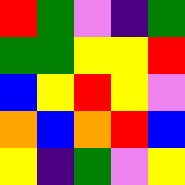[["red", "green", "violet", "indigo", "green"], ["green", "green", "yellow", "yellow", "red"], ["blue", "yellow", "red", "yellow", "violet"], ["orange", "blue", "orange", "red", "blue"], ["yellow", "indigo", "green", "violet", "yellow"]]